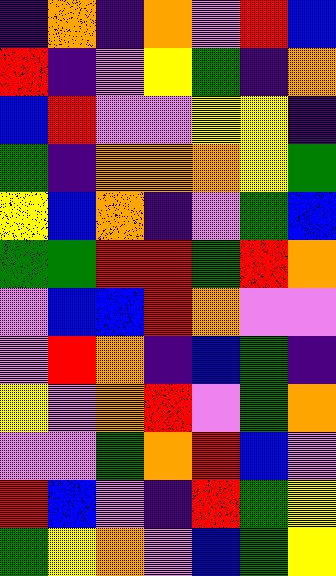[["indigo", "orange", "indigo", "orange", "violet", "red", "blue"], ["red", "indigo", "violet", "yellow", "green", "indigo", "orange"], ["blue", "red", "violet", "violet", "yellow", "yellow", "indigo"], ["green", "indigo", "orange", "orange", "orange", "yellow", "green"], ["yellow", "blue", "orange", "indigo", "violet", "green", "blue"], ["green", "green", "red", "red", "green", "red", "orange"], ["violet", "blue", "blue", "red", "orange", "violet", "violet"], ["violet", "red", "orange", "indigo", "blue", "green", "indigo"], ["yellow", "violet", "orange", "red", "violet", "green", "orange"], ["violet", "violet", "green", "orange", "red", "blue", "violet"], ["red", "blue", "violet", "indigo", "red", "green", "yellow"], ["green", "yellow", "orange", "violet", "blue", "green", "yellow"]]